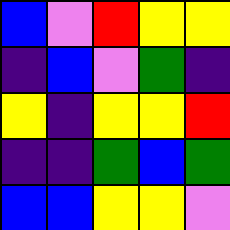[["blue", "violet", "red", "yellow", "yellow"], ["indigo", "blue", "violet", "green", "indigo"], ["yellow", "indigo", "yellow", "yellow", "red"], ["indigo", "indigo", "green", "blue", "green"], ["blue", "blue", "yellow", "yellow", "violet"]]